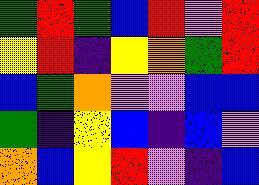[["green", "red", "green", "blue", "red", "violet", "red"], ["yellow", "red", "indigo", "yellow", "orange", "green", "red"], ["blue", "green", "orange", "violet", "violet", "blue", "blue"], ["green", "indigo", "yellow", "blue", "indigo", "blue", "violet"], ["orange", "blue", "yellow", "red", "violet", "indigo", "blue"]]